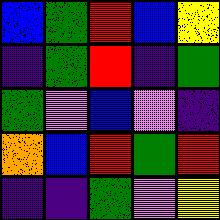[["blue", "green", "red", "blue", "yellow"], ["indigo", "green", "red", "indigo", "green"], ["green", "violet", "blue", "violet", "indigo"], ["orange", "blue", "red", "green", "red"], ["indigo", "indigo", "green", "violet", "yellow"]]